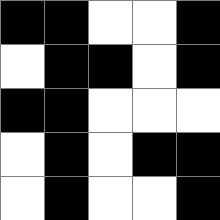[["black", "black", "white", "white", "black"], ["white", "black", "black", "white", "black"], ["black", "black", "white", "white", "white"], ["white", "black", "white", "black", "black"], ["white", "black", "white", "white", "black"]]